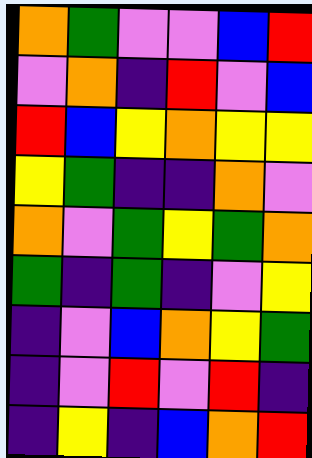[["orange", "green", "violet", "violet", "blue", "red"], ["violet", "orange", "indigo", "red", "violet", "blue"], ["red", "blue", "yellow", "orange", "yellow", "yellow"], ["yellow", "green", "indigo", "indigo", "orange", "violet"], ["orange", "violet", "green", "yellow", "green", "orange"], ["green", "indigo", "green", "indigo", "violet", "yellow"], ["indigo", "violet", "blue", "orange", "yellow", "green"], ["indigo", "violet", "red", "violet", "red", "indigo"], ["indigo", "yellow", "indigo", "blue", "orange", "red"]]